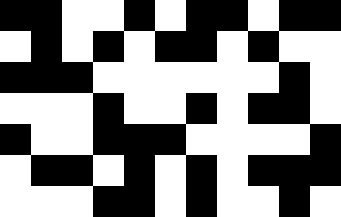[["black", "black", "white", "white", "black", "white", "black", "black", "white", "black", "black"], ["white", "black", "white", "black", "white", "black", "black", "white", "black", "white", "white"], ["black", "black", "black", "white", "white", "white", "white", "white", "white", "black", "white"], ["white", "white", "white", "black", "white", "white", "black", "white", "black", "black", "white"], ["black", "white", "white", "black", "black", "black", "white", "white", "white", "white", "black"], ["white", "black", "black", "white", "black", "white", "black", "white", "black", "black", "black"], ["white", "white", "white", "black", "black", "white", "black", "white", "white", "black", "white"]]